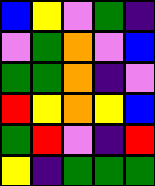[["blue", "yellow", "violet", "green", "indigo"], ["violet", "green", "orange", "violet", "blue"], ["green", "green", "orange", "indigo", "violet"], ["red", "yellow", "orange", "yellow", "blue"], ["green", "red", "violet", "indigo", "red"], ["yellow", "indigo", "green", "green", "green"]]